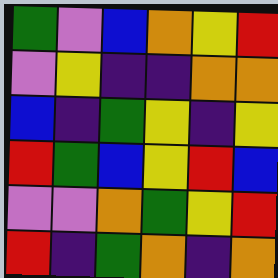[["green", "violet", "blue", "orange", "yellow", "red"], ["violet", "yellow", "indigo", "indigo", "orange", "orange"], ["blue", "indigo", "green", "yellow", "indigo", "yellow"], ["red", "green", "blue", "yellow", "red", "blue"], ["violet", "violet", "orange", "green", "yellow", "red"], ["red", "indigo", "green", "orange", "indigo", "orange"]]